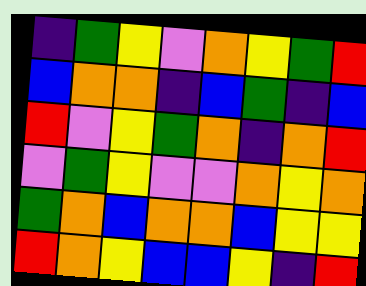[["indigo", "green", "yellow", "violet", "orange", "yellow", "green", "red"], ["blue", "orange", "orange", "indigo", "blue", "green", "indigo", "blue"], ["red", "violet", "yellow", "green", "orange", "indigo", "orange", "red"], ["violet", "green", "yellow", "violet", "violet", "orange", "yellow", "orange"], ["green", "orange", "blue", "orange", "orange", "blue", "yellow", "yellow"], ["red", "orange", "yellow", "blue", "blue", "yellow", "indigo", "red"]]